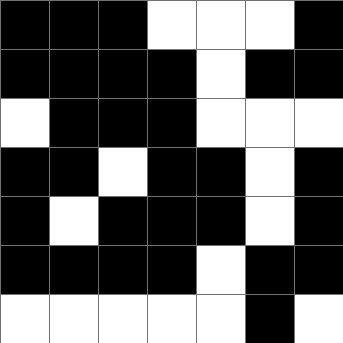[["black", "black", "black", "white", "white", "white", "black"], ["black", "black", "black", "black", "white", "black", "black"], ["white", "black", "black", "black", "white", "white", "white"], ["black", "black", "white", "black", "black", "white", "black"], ["black", "white", "black", "black", "black", "white", "black"], ["black", "black", "black", "black", "white", "black", "black"], ["white", "white", "white", "white", "white", "black", "white"]]